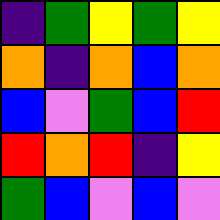[["indigo", "green", "yellow", "green", "yellow"], ["orange", "indigo", "orange", "blue", "orange"], ["blue", "violet", "green", "blue", "red"], ["red", "orange", "red", "indigo", "yellow"], ["green", "blue", "violet", "blue", "violet"]]